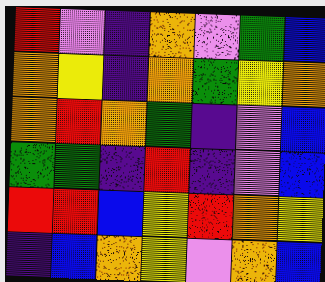[["red", "violet", "indigo", "orange", "violet", "green", "blue"], ["orange", "yellow", "indigo", "orange", "green", "yellow", "orange"], ["orange", "red", "orange", "green", "indigo", "violet", "blue"], ["green", "green", "indigo", "red", "indigo", "violet", "blue"], ["red", "red", "blue", "yellow", "red", "orange", "yellow"], ["indigo", "blue", "orange", "yellow", "violet", "orange", "blue"]]